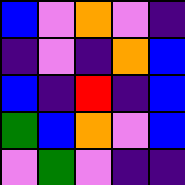[["blue", "violet", "orange", "violet", "indigo"], ["indigo", "violet", "indigo", "orange", "blue"], ["blue", "indigo", "red", "indigo", "blue"], ["green", "blue", "orange", "violet", "blue"], ["violet", "green", "violet", "indigo", "indigo"]]